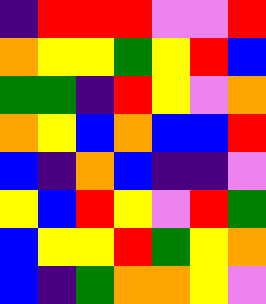[["indigo", "red", "red", "red", "violet", "violet", "red"], ["orange", "yellow", "yellow", "green", "yellow", "red", "blue"], ["green", "green", "indigo", "red", "yellow", "violet", "orange"], ["orange", "yellow", "blue", "orange", "blue", "blue", "red"], ["blue", "indigo", "orange", "blue", "indigo", "indigo", "violet"], ["yellow", "blue", "red", "yellow", "violet", "red", "green"], ["blue", "yellow", "yellow", "red", "green", "yellow", "orange"], ["blue", "indigo", "green", "orange", "orange", "yellow", "violet"]]